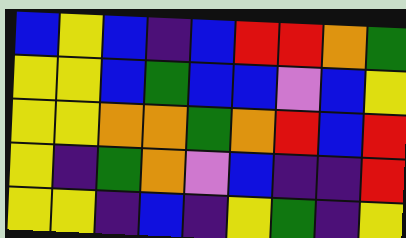[["blue", "yellow", "blue", "indigo", "blue", "red", "red", "orange", "green"], ["yellow", "yellow", "blue", "green", "blue", "blue", "violet", "blue", "yellow"], ["yellow", "yellow", "orange", "orange", "green", "orange", "red", "blue", "red"], ["yellow", "indigo", "green", "orange", "violet", "blue", "indigo", "indigo", "red"], ["yellow", "yellow", "indigo", "blue", "indigo", "yellow", "green", "indigo", "yellow"]]